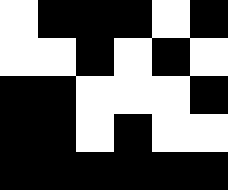[["white", "black", "black", "black", "white", "black"], ["white", "white", "black", "white", "black", "white"], ["black", "black", "white", "white", "white", "black"], ["black", "black", "white", "black", "white", "white"], ["black", "black", "black", "black", "black", "black"]]